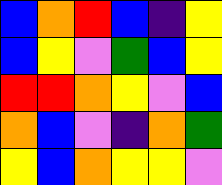[["blue", "orange", "red", "blue", "indigo", "yellow"], ["blue", "yellow", "violet", "green", "blue", "yellow"], ["red", "red", "orange", "yellow", "violet", "blue"], ["orange", "blue", "violet", "indigo", "orange", "green"], ["yellow", "blue", "orange", "yellow", "yellow", "violet"]]